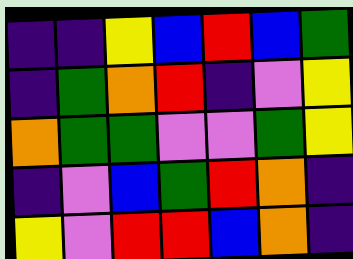[["indigo", "indigo", "yellow", "blue", "red", "blue", "green"], ["indigo", "green", "orange", "red", "indigo", "violet", "yellow"], ["orange", "green", "green", "violet", "violet", "green", "yellow"], ["indigo", "violet", "blue", "green", "red", "orange", "indigo"], ["yellow", "violet", "red", "red", "blue", "orange", "indigo"]]